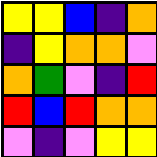[["yellow", "yellow", "blue", "indigo", "orange"], ["indigo", "yellow", "orange", "orange", "violet"], ["orange", "green", "violet", "indigo", "red"], ["red", "blue", "red", "orange", "orange"], ["violet", "indigo", "violet", "yellow", "yellow"]]